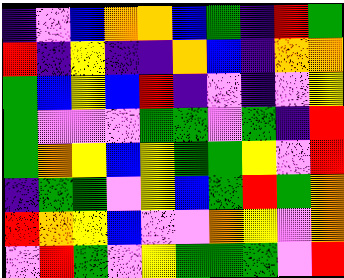[["indigo", "violet", "blue", "orange", "orange", "blue", "green", "indigo", "red", "green"], ["red", "indigo", "yellow", "indigo", "indigo", "orange", "blue", "indigo", "orange", "orange"], ["green", "blue", "yellow", "blue", "red", "indigo", "violet", "indigo", "violet", "yellow"], ["green", "violet", "violet", "violet", "green", "green", "violet", "green", "indigo", "red"], ["green", "orange", "yellow", "blue", "yellow", "green", "green", "yellow", "violet", "red"], ["indigo", "green", "green", "violet", "yellow", "blue", "green", "red", "green", "orange"], ["red", "orange", "yellow", "blue", "violet", "violet", "orange", "yellow", "violet", "orange"], ["violet", "red", "green", "violet", "yellow", "green", "green", "green", "violet", "red"]]